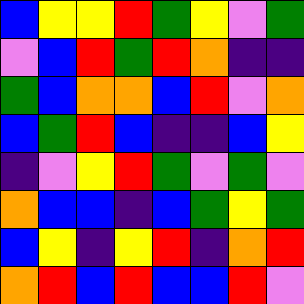[["blue", "yellow", "yellow", "red", "green", "yellow", "violet", "green"], ["violet", "blue", "red", "green", "red", "orange", "indigo", "indigo"], ["green", "blue", "orange", "orange", "blue", "red", "violet", "orange"], ["blue", "green", "red", "blue", "indigo", "indigo", "blue", "yellow"], ["indigo", "violet", "yellow", "red", "green", "violet", "green", "violet"], ["orange", "blue", "blue", "indigo", "blue", "green", "yellow", "green"], ["blue", "yellow", "indigo", "yellow", "red", "indigo", "orange", "red"], ["orange", "red", "blue", "red", "blue", "blue", "red", "violet"]]